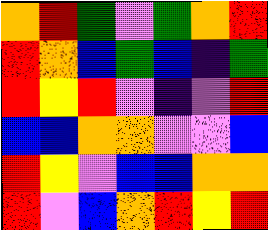[["orange", "red", "green", "violet", "green", "orange", "red"], ["red", "orange", "blue", "green", "blue", "indigo", "green"], ["red", "yellow", "red", "violet", "indigo", "violet", "red"], ["blue", "blue", "orange", "orange", "violet", "violet", "blue"], ["red", "yellow", "violet", "blue", "blue", "orange", "orange"], ["red", "violet", "blue", "orange", "red", "yellow", "red"]]